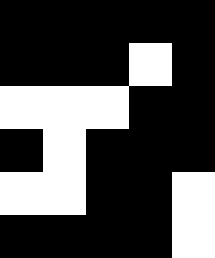[["black", "black", "black", "black", "black"], ["black", "black", "black", "white", "black"], ["white", "white", "white", "black", "black"], ["black", "white", "black", "black", "black"], ["white", "white", "black", "black", "white"], ["black", "black", "black", "black", "white"]]